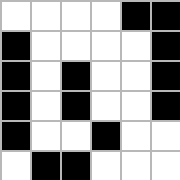[["white", "white", "white", "white", "black", "black"], ["black", "white", "white", "white", "white", "black"], ["black", "white", "black", "white", "white", "black"], ["black", "white", "black", "white", "white", "black"], ["black", "white", "white", "black", "white", "white"], ["white", "black", "black", "white", "white", "white"]]